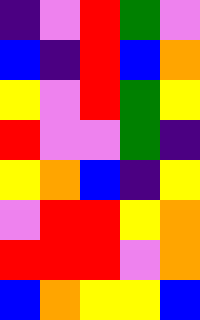[["indigo", "violet", "red", "green", "violet"], ["blue", "indigo", "red", "blue", "orange"], ["yellow", "violet", "red", "green", "yellow"], ["red", "violet", "violet", "green", "indigo"], ["yellow", "orange", "blue", "indigo", "yellow"], ["violet", "red", "red", "yellow", "orange"], ["red", "red", "red", "violet", "orange"], ["blue", "orange", "yellow", "yellow", "blue"]]